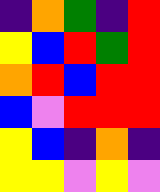[["indigo", "orange", "green", "indigo", "red"], ["yellow", "blue", "red", "green", "red"], ["orange", "red", "blue", "red", "red"], ["blue", "violet", "red", "red", "red"], ["yellow", "blue", "indigo", "orange", "indigo"], ["yellow", "yellow", "violet", "yellow", "violet"]]